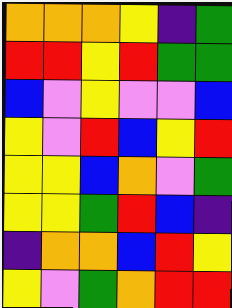[["orange", "orange", "orange", "yellow", "indigo", "green"], ["red", "red", "yellow", "red", "green", "green"], ["blue", "violet", "yellow", "violet", "violet", "blue"], ["yellow", "violet", "red", "blue", "yellow", "red"], ["yellow", "yellow", "blue", "orange", "violet", "green"], ["yellow", "yellow", "green", "red", "blue", "indigo"], ["indigo", "orange", "orange", "blue", "red", "yellow"], ["yellow", "violet", "green", "orange", "red", "red"]]